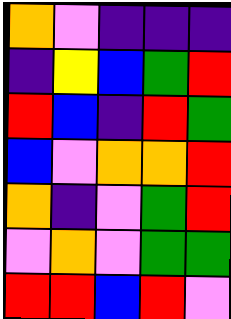[["orange", "violet", "indigo", "indigo", "indigo"], ["indigo", "yellow", "blue", "green", "red"], ["red", "blue", "indigo", "red", "green"], ["blue", "violet", "orange", "orange", "red"], ["orange", "indigo", "violet", "green", "red"], ["violet", "orange", "violet", "green", "green"], ["red", "red", "blue", "red", "violet"]]